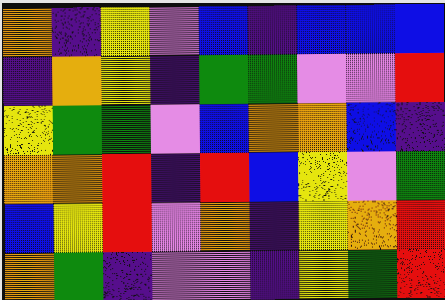[["orange", "indigo", "yellow", "violet", "blue", "indigo", "blue", "blue", "blue"], ["indigo", "orange", "yellow", "indigo", "green", "green", "violet", "violet", "red"], ["yellow", "green", "green", "violet", "blue", "orange", "orange", "blue", "indigo"], ["orange", "orange", "red", "indigo", "red", "blue", "yellow", "violet", "green"], ["blue", "yellow", "red", "violet", "orange", "indigo", "yellow", "orange", "red"], ["orange", "green", "indigo", "violet", "violet", "indigo", "yellow", "green", "red"]]